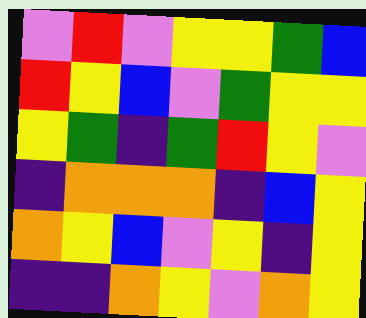[["violet", "red", "violet", "yellow", "yellow", "green", "blue"], ["red", "yellow", "blue", "violet", "green", "yellow", "yellow"], ["yellow", "green", "indigo", "green", "red", "yellow", "violet"], ["indigo", "orange", "orange", "orange", "indigo", "blue", "yellow"], ["orange", "yellow", "blue", "violet", "yellow", "indigo", "yellow"], ["indigo", "indigo", "orange", "yellow", "violet", "orange", "yellow"]]